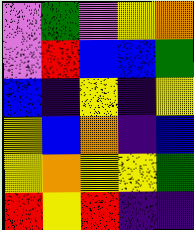[["violet", "green", "violet", "yellow", "orange"], ["violet", "red", "blue", "blue", "green"], ["blue", "indigo", "yellow", "indigo", "yellow"], ["yellow", "blue", "orange", "indigo", "blue"], ["yellow", "orange", "yellow", "yellow", "green"], ["red", "yellow", "red", "indigo", "indigo"]]